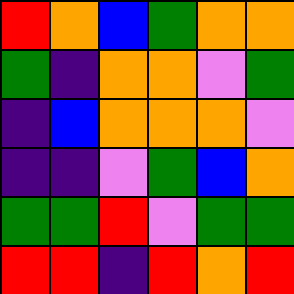[["red", "orange", "blue", "green", "orange", "orange"], ["green", "indigo", "orange", "orange", "violet", "green"], ["indigo", "blue", "orange", "orange", "orange", "violet"], ["indigo", "indigo", "violet", "green", "blue", "orange"], ["green", "green", "red", "violet", "green", "green"], ["red", "red", "indigo", "red", "orange", "red"]]